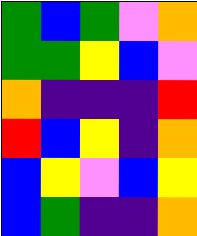[["green", "blue", "green", "violet", "orange"], ["green", "green", "yellow", "blue", "violet"], ["orange", "indigo", "indigo", "indigo", "red"], ["red", "blue", "yellow", "indigo", "orange"], ["blue", "yellow", "violet", "blue", "yellow"], ["blue", "green", "indigo", "indigo", "orange"]]